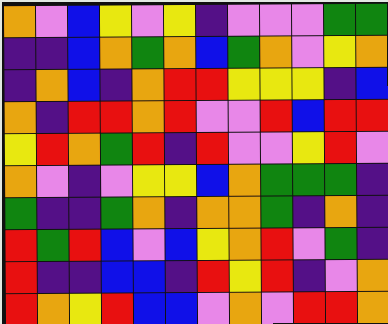[["orange", "violet", "blue", "yellow", "violet", "yellow", "indigo", "violet", "violet", "violet", "green", "green"], ["indigo", "indigo", "blue", "orange", "green", "orange", "blue", "green", "orange", "violet", "yellow", "orange"], ["indigo", "orange", "blue", "indigo", "orange", "red", "red", "yellow", "yellow", "yellow", "indigo", "blue"], ["orange", "indigo", "red", "red", "orange", "red", "violet", "violet", "red", "blue", "red", "red"], ["yellow", "red", "orange", "green", "red", "indigo", "red", "violet", "violet", "yellow", "red", "violet"], ["orange", "violet", "indigo", "violet", "yellow", "yellow", "blue", "orange", "green", "green", "green", "indigo"], ["green", "indigo", "indigo", "green", "orange", "indigo", "orange", "orange", "green", "indigo", "orange", "indigo"], ["red", "green", "red", "blue", "violet", "blue", "yellow", "orange", "red", "violet", "green", "indigo"], ["red", "indigo", "indigo", "blue", "blue", "indigo", "red", "yellow", "red", "indigo", "violet", "orange"], ["red", "orange", "yellow", "red", "blue", "blue", "violet", "orange", "violet", "red", "red", "orange"]]